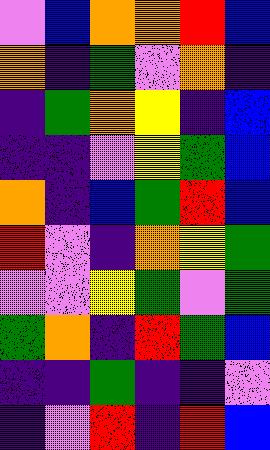[["violet", "blue", "orange", "orange", "red", "blue"], ["orange", "indigo", "green", "violet", "orange", "indigo"], ["indigo", "green", "orange", "yellow", "indigo", "blue"], ["indigo", "indigo", "violet", "yellow", "green", "blue"], ["orange", "indigo", "blue", "green", "red", "blue"], ["red", "violet", "indigo", "orange", "yellow", "green"], ["violet", "violet", "yellow", "green", "violet", "green"], ["green", "orange", "indigo", "red", "green", "blue"], ["indigo", "indigo", "green", "indigo", "indigo", "violet"], ["indigo", "violet", "red", "indigo", "red", "blue"]]